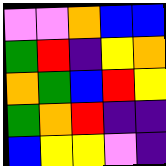[["violet", "violet", "orange", "blue", "blue"], ["green", "red", "indigo", "yellow", "orange"], ["orange", "green", "blue", "red", "yellow"], ["green", "orange", "red", "indigo", "indigo"], ["blue", "yellow", "yellow", "violet", "indigo"]]